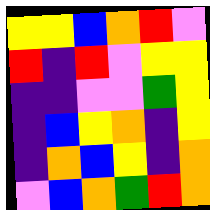[["yellow", "yellow", "blue", "orange", "red", "violet"], ["red", "indigo", "red", "violet", "yellow", "yellow"], ["indigo", "indigo", "violet", "violet", "green", "yellow"], ["indigo", "blue", "yellow", "orange", "indigo", "yellow"], ["indigo", "orange", "blue", "yellow", "indigo", "orange"], ["violet", "blue", "orange", "green", "red", "orange"]]